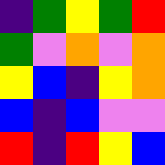[["indigo", "green", "yellow", "green", "red"], ["green", "violet", "orange", "violet", "orange"], ["yellow", "blue", "indigo", "yellow", "orange"], ["blue", "indigo", "blue", "violet", "violet"], ["red", "indigo", "red", "yellow", "blue"]]